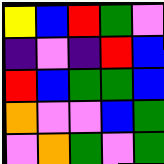[["yellow", "blue", "red", "green", "violet"], ["indigo", "violet", "indigo", "red", "blue"], ["red", "blue", "green", "green", "blue"], ["orange", "violet", "violet", "blue", "green"], ["violet", "orange", "green", "violet", "green"]]